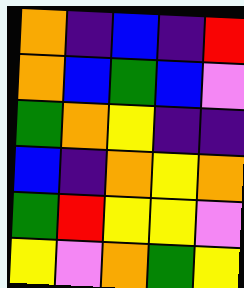[["orange", "indigo", "blue", "indigo", "red"], ["orange", "blue", "green", "blue", "violet"], ["green", "orange", "yellow", "indigo", "indigo"], ["blue", "indigo", "orange", "yellow", "orange"], ["green", "red", "yellow", "yellow", "violet"], ["yellow", "violet", "orange", "green", "yellow"]]